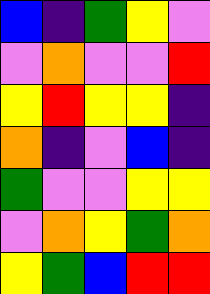[["blue", "indigo", "green", "yellow", "violet"], ["violet", "orange", "violet", "violet", "red"], ["yellow", "red", "yellow", "yellow", "indigo"], ["orange", "indigo", "violet", "blue", "indigo"], ["green", "violet", "violet", "yellow", "yellow"], ["violet", "orange", "yellow", "green", "orange"], ["yellow", "green", "blue", "red", "red"]]